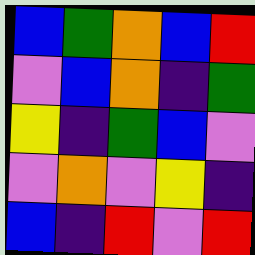[["blue", "green", "orange", "blue", "red"], ["violet", "blue", "orange", "indigo", "green"], ["yellow", "indigo", "green", "blue", "violet"], ["violet", "orange", "violet", "yellow", "indigo"], ["blue", "indigo", "red", "violet", "red"]]